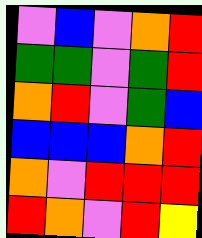[["violet", "blue", "violet", "orange", "red"], ["green", "green", "violet", "green", "red"], ["orange", "red", "violet", "green", "blue"], ["blue", "blue", "blue", "orange", "red"], ["orange", "violet", "red", "red", "red"], ["red", "orange", "violet", "red", "yellow"]]